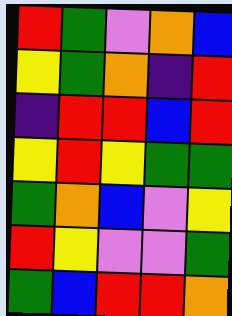[["red", "green", "violet", "orange", "blue"], ["yellow", "green", "orange", "indigo", "red"], ["indigo", "red", "red", "blue", "red"], ["yellow", "red", "yellow", "green", "green"], ["green", "orange", "blue", "violet", "yellow"], ["red", "yellow", "violet", "violet", "green"], ["green", "blue", "red", "red", "orange"]]